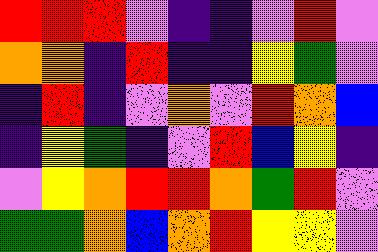[["red", "red", "red", "violet", "indigo", "indigo", "violet", "red", "violet"], ["orange", "orange", "indigo", "red", "indigo", "indigo", "yellow", "green", "violet"], ["indigo", "red", "indigo", "violet", "orange", "violet", "red", "orange", "blue"], ["indigo", "yellow", "green", "indigo", "violet", "red", "blue", "yellow", "indigo"], ["violet", "yellow", "orange", "red", "red", "orange", "green", "red", "violet"], ["green", "green", "orange", "blue", "orange", "red", "yellow", "yellow", "violet"]]